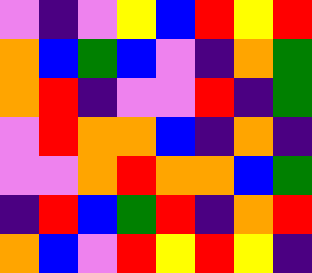[["violet", "indigo", "violet", "yellow", "blue", "red", "yellow", "red"], ["orange", "blue", "green", "blue", "violet", "indigo", "orange", "green"], ["orange", "red", "indigo", "violet", "violet", "red", "indigo", "green"], ["violet", "red", "orange", "orange", "blue", "indigo", "orange", "indigo"], ["violet", "violet", "orange", "red", "orange", "orange", "blue", "green"], ["indigo", "red", "blue", "green", "red", "indigo", "orange", "red"], ["orange", "blue", "violet", "red", "yellow", "red", "yellow", "indigo"]]